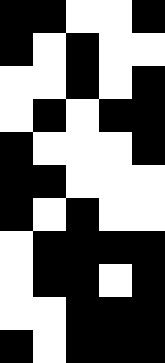[["black", "black", "white", "white", "black"], ["black", "white", "black", "white", "white"], ["white", "white", "black", "white", "black"], ["white", "black", "white", "black", "black"], ["black", "white", "white", "white", "black"], ["black", "black", "white", "white", "white"], ["black", "white", "black", "white", "white"], ["white", "black", "black", "black", "black"], ["white", "black", "black", "white", "black"], ["white", "white", "black", "black", "black"], ["black", "white", "black", "black", "black"]]